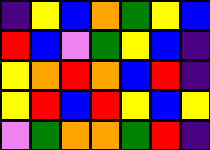[["indigo", "yellow", "blue", "orange", "green", "yellow", "blue"], ["red", "blue", "violet", "green", "yellow", "blue", "indigo"], ["yellow", "orange", "red", "orange", "blue", "red", "indigo"], ["yellow", "red", "blue", "red", "yellow", "blue", "yellow"], ["violet", "green", "orange", "orange", "green", "red", "indigo"]]